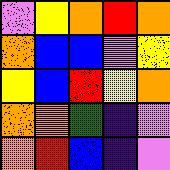[["violet", "yellow", "orange", "red", "orange"], ["orange", "blue", "blue", "violet", "yellow"], ["yellow", "blue", "red", "yellow", "orange"], ["orange", "orange", "green", "indigo", "violet"], ["orange", "red", "blue", "indigo", "violet"]]